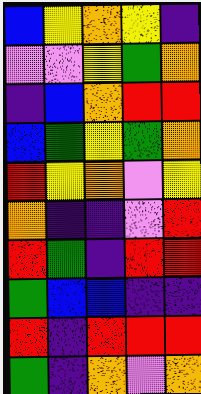[["blue", "yellow", "orange", "yellow", "indigo"], ["violet", "violet", "yellow", "green", "orange"], ["indigo", "blue", "orange", "red", "red"], ["blue", "green", "yellow", "green", "orange"], ["red", "yellow", "orange", "violet", "yellow"], ["orange", "indigo", "indigo", "violet", "red"], ["red", "green", "indigo", "red", "red"], ["green", "blue", "blue", "indigo", "indigo"], ["red", "indigo", "red", "red", "red"], ["green", "indigo", "orange", "violet", "orange"]]